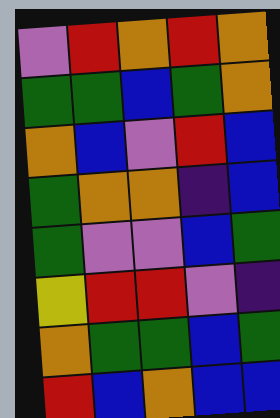[["violet", "red", "orange", "red", "orange"], ["green", "green", "blue", "green", "orange"], ["orange", "blue", "violet", "red", "blue"], ["green", "orange", "orange", "indigo", "blue"], ["green", "violet", "violet", "blue", "green"], ["yellow", "red", "red", "violet", "indigo"], ["orange", "green", "green", "blue", "green"], ["red", "blue", "orange", "blue", "blue"]]